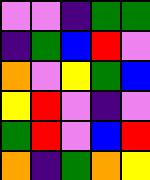[["violet", "violet", "indigo", "green", "green"], ["indigo", "green", "blue", "red", "violet"], ["orange", "violet", "yellow", "green", "blue"], ["yellow", "red", "violet", "indigo", "violet"], ["green", "red", "violet", "blue", "red"], ["orange", "indigo", "green", "orange", "yellow"]]